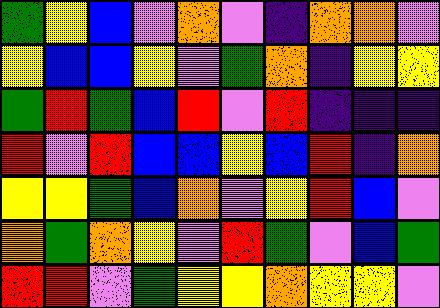[["green", "yellow", "blue", "violet", "orange", "violet", "indigo", "orange", "orange", "violet"], ["yellow", "blue", "blue", "yellow", "violet", "green", "orange", "indigo", "yellow", "yellow"], ["green", "red", "green", "blue", "red", "violet", "red", "indigo", "indigo", "indigo"], ["red", "violet", "red", "blue", "blue", "yellow", "blue", "red", "indigo", "orange"], ["yellow", "yellow", "green", "blue", "orange", "violet", "yellow", "red", "blue", "violet"], ["orange", "green", "orange", "yellow", "violet", "red", "green", "violet", "blue", "green"], ["red", "red", "violet", "green", "yellow", "yellow", "orange", "yellow", "yellow", "violet"]]